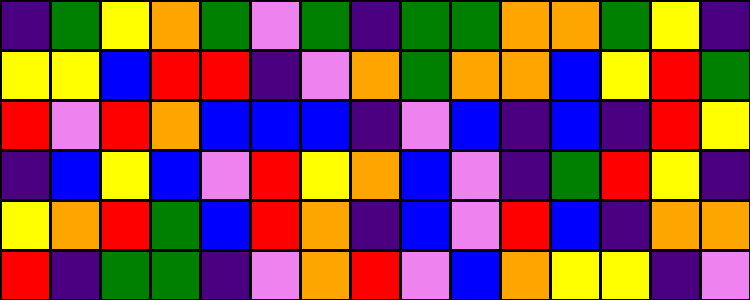[["indigo", "green", "yellow", "orange", "green", "violet", "green", "indigo", "green", "green", "orange", "orange", "green", "yellow", "indigo"], ["yellow", "yellow", "blue", "red", "red", "indigo", "violet", "orange", "green", "orange", "orange", "blue", "yellow", "red", "green"], ["red", "violet", "red", "orange", "blue", "blue", "blue", "indigo", "violet", "blue", "indigo", "blue", "indigo", "red", "yellow"], ["indigo", "blue", "yellow", "blue", "violet", "red", "yellow", "orange", "blue", "violet", "indigo", "green", "red", "yellow", "indigo"], ["yellow", "orange", "red", "green", "blue", "red", "orange", "indigo", "blue", "violet", "red", "blue", "indigo", "orange", "orange"], ["red", "indigo", "green", "green", "indigo", "violet", "orange", "red", "violet", "blue", "orange", "yellow", "yellow", "indigo", "violet"]]